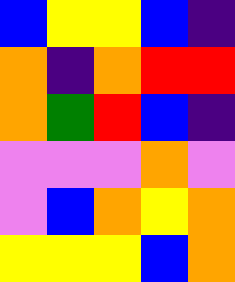[["blue", "yellow", "yellow", "blue", "indigo"], ["orange", "indigo", "orange", "red", "red"], ["orange", "green", "red", "blue", "indigo"], ["violet", "violet", "violet", "orange", "violet"], ["violet", "blue", "orange", "yellow", "orange"], ["yellow", "yellow", "yellow", "blue", "orange"]]